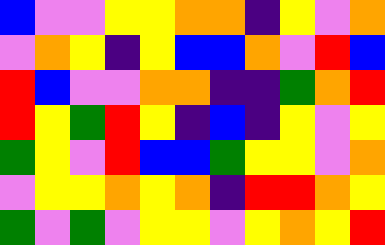[["blue", "violet", "violet", "yellow", "yellow", "orange", "orange", "indigo", "yellow", "violet", "orange"], ["violet", "orange", "yellow", "indigo", "yellow", "blue", "blue", "orange", "violet", "red", "blue"], ["red", "blue", "violet", "violet", "orange", "orange", "indigo", "indigo", "green", "orange", "red"], ["red", "yellow", "green", "red", "yellow", "indigo", "blue", "indigo", "yellow", "violet", "yellow"], ["green", "yellow", "violet", "red", "blue", "blue", "green", "yellow", "yellow", "violet", "orange"], ["violet", "yellow", "yellow", "orange", "yellow", "orange", "indigo", "red", "red", "orange", "yellow"], ["green", "violet", "green", "violet", "yellow", "yellow", "violet", "yellow", "orange", "yellow", "red"]]